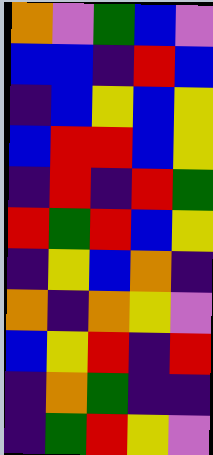[["orange", "violet", "green", "blue", "violet"], ["blue", "blue", "indigo", "red", "blue"], ["indigo", "blue", "yellow", "blue", "yellow"], ["blue", "red", "red", "blue", "yellow"], ["indigo", "red", "indigo", "red", "green"], ["red", "green", "red", "blue", "yellow"], ["indigo", "yellow", "blue", "orange", "indigo"], ["orange", "indigo", "orange", "yellow", "violet"], ["blue", "yellow", "red", "indigo", "red"], ["indigo", "orange", "green", "indigo", "indigo"], ["indigo", "green", "red", "yellow", "violet"]]